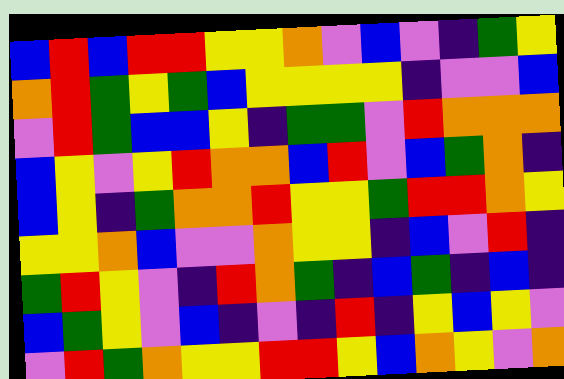[["blue", "red", "blue", "red", "red", "yellow", "yellow", "orange", "violet", "blue", "violet", "indigo", "green", "yellow"], ["orange", "red", "green", "yellow", "green", "blue", "yellow", "yellow", "yellow", "yellow", "indigo", "violet", "violet", "blue"], ["violet", "red", "green", "blue", "blue", "yellow", "indigo", "green", "green", "violet", "red", "orange", "orange", "orange"], ["blue", "yellow", "violet", "yellow", "red", "orange", "orange", "blue", "red", "violet", "blue", "green", "orange", "indigo"], ["blue", "yellow", "indigo", "green", "orange", "orange", "red", "yellow", "yellow", "green", "red", "red", "orange", "yellow"], ["yellow", "yellow", "orange", "blue", "violet", "violet", "orange", "yellow", "yellow", "indigo", "blue", "violet", "red", "indigo"], ["green", "red", "yellow", "violet", "indigo", "red", "orange", "green", "indigo", "blue", "green", "indigo", "blue", "indigo"], ["blue", "green", "yellow", "violet", "blue", "indigo", "violet", "indigo", "red", "indigo", "yellow", "blue", "yellow", "violet"], ["violet", "red", "green", "orange", "yellow", "yellow", "red", "red", "yellow", "blue", "orange", "yellow", "violet", "orange"]]